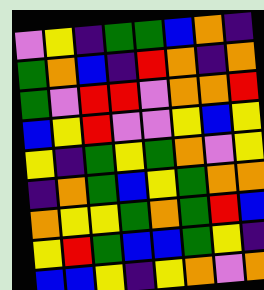[["violet", "yellow", "indigo", "green", "green", "blue", "orange", "indigo"], ["green", "orange", "blue", "indigo", "red", "orange", "indigo", "orange"], ["green", "violet", "red", "red", "violet", "orange", "orange", "red"], ["blue", "yellow", "red", "violet", "violet", "yellow", "blue", "yellow"], ["yellow", "indigo", "green", "yellow", "green", "orange", "violet", "yellow"], ["indigo", "orange", "green", "blue", "yellow", "green", "orange", "orange"], ["orange", "yellow", "yellow", "green", "orange", "green", "red", "blue"], ["yellow", "red", "green", "blue", "blue", "green", "yellow", "indigo"], ["blue", "blue", "yellow", "indigo", "yellow", "orange", "violet", "orange"]]